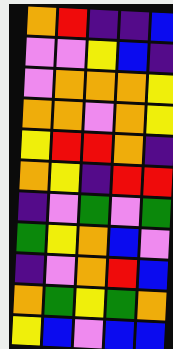[["orange", "red", "indigo", "indigo", "blue"], ["violet", "violet", "yellow", "blue", "indigo"], ["violet", "orange", "orange", "orange", "yellow"], ["orange", "orange", "violet", "orange", "yellow"], ["yellow", "red", "red", "orange", "indigo"], ["orange", "yellow", "indigo", "red", "red"], ["indigo", "violet", "green", "violet", "green"], ["green", "yellow", "orange", "blue", "violet"], ["indigo", "violet", "orange", "red", "blue"], ["orange", "green", "yellow", "green", "orange"], ["yellow", "blue", "violet", "blue", "blue"]]